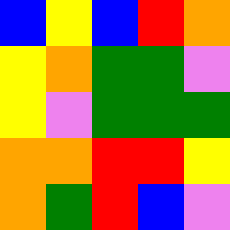[["blue", "yellow", "blue", "red", "orange"], ["yellow", "orange", "green", "green", "violet"], ["yellow", "violet", "green", "green", "green"], ["orange", "orange", "red", "red", "yellow"], ["orange", "green", "red", "blue", "violet"]]